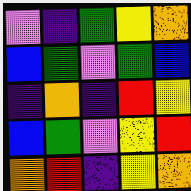[["violet", "indigo", "green", "yellow", "orange"], ["blue", "green", "violet", "green", "blue"], ["indigo", "orange", "indigo", "red", "yellow"], ["blue", "green", "violet", "yellow", "red"], ["orange", "red", "indigo", "yellow", "orange"]]